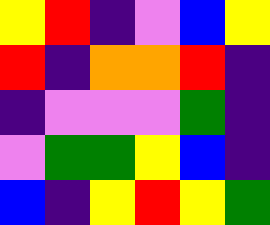[["yellow", "red", "indigo", "violet", "blue", "yellow"], ["red", "indigo", "orange", "orange", "red", "indigo"], ["indigo", "violet", "violet", "violet", "green", "indigo"], ["violet", "green", "green", "yellow", "blue", "indigo"], ["blue", "indigo", "yellow", "red", "yellow", "green"]]